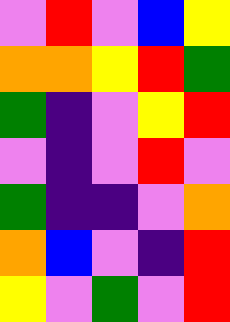[["violet", "red", "violet", "blue", "yellow"], ["orange", "orange", "yellow", "red", "green"], ["green", "indigo", "violet", "yellow", "red"], ["violet", "indigo", "violet", "red", "violet"], ["green", "indigo", "indigo", "violet", "orange"], ["orange", "blue", "violet", "indigo", "red"], ["yellow", "violet", "green", "violet", "red"]]